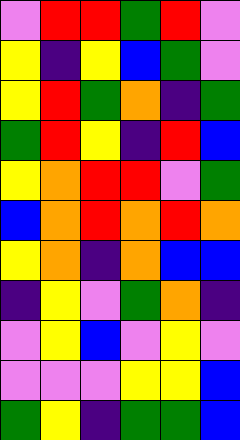[["violet", "red", "red", "green", "red", "violet"], ["yellow", "indigo", "yellow", "blue", "green", "violet"], ["yellow", "red", "green", "orange", "indigo", "green"], ["green", "red", "yellow", "indigo", "red", "blue"], ["yellow", "orange", "red", "red", "violet", "green"], ["blue", "orange", "red", "orange", "red", "orange"], ["yellow", "orange", "indigo", "orange", "blue", "blue"], ["indigo", "yellow", "violet", "green", "orange", "indigo"], ["violet", "yellow", "blue", "violet", "yellow", "violet"], ["violet", "violet", "violet", "yellow", "yellow", "blue"], ["green", "yellow", "indigo", "green", "green", "blue"]]